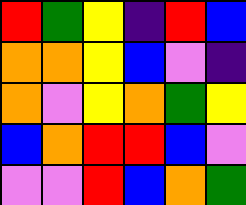[["red", "green", "yellow", "indigo", "red", "blue"], ["orange", "orange", "yellow", "blue", "violet", "indigo"], ["orange", "violet", "yellow", "orange", "green", "yellow"], ["blue", "orange", "red", "red", "blue", "violet"], ["violet", "violet", "red", "blue", "orange", "green"]]